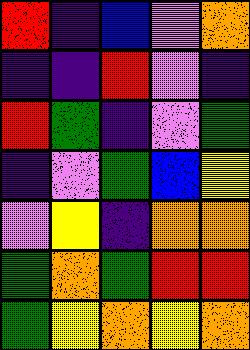[["red", "indigo", "blue", "violet", "orange"], ["indigo", "indigo", "red", "violet", "indigo"], ["red", "green", "indigo", "violet", "green"], ["indigo", "violet", "green", "blue", "yellow"], ["violet", "yellow", "indigo", "orange", "orange"], ["green", "orange", "green", "red", "red"], ["green", "yellow", "orange", "yellow", "orange"]]